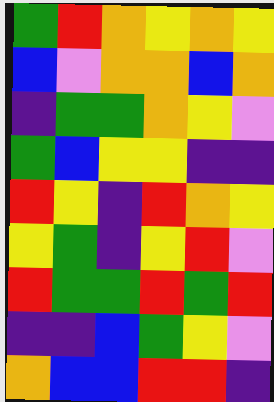[["green", "red", "orange", "yellow", "orange", "yellow"], ["blue", "violet", "orange", "orange", "blue", "orange"], ["indigo", "green", "green", "orange", "yellow", "violet"], ["green", "blue", "yellow", "yellow", "indigo", "indigo"], ["red", "yellow", "indigo", "red", "orange", "yellow"], ["yellow", "green", "indigo", "yellow", "red", "violet"], ["red", "green", "green", "red", "green", "red"], ["indigo", "indigo", "blue", "green", "yellow", "violet"], ["orange", "blue", "blue", "red", "red", "indigo"]]